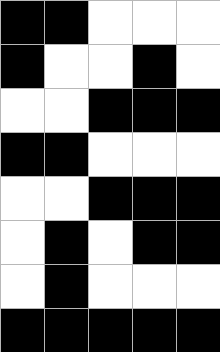[["black", "black", "white", "white", "white"], ["black", "white", "white", "black", "white"], ["white", "white", "black", "black", "black"], ["black", "black", "white", "white", "white"], ["white", "white", "black", "black", "black"], ["white", "black", "white", "black", "black"], ["white", "black", "white", "white", "white"], ["black", "black", "black", "black", "black"]]